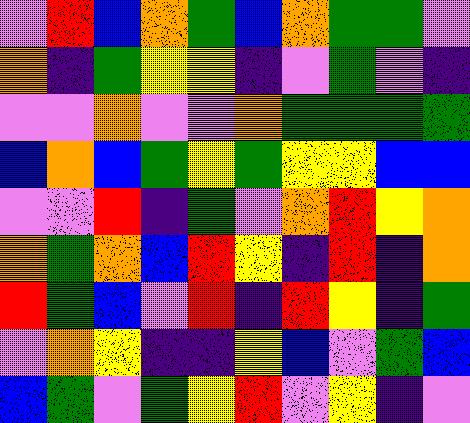[["violet", "red", "blue", "orange", "green", "blue", "orange", "green", "green", "violet"], ["orange", "indigo", "green", "yellow", "yellow", "indigo", "violet", "green", "violet", "indigo"], ["violet", "violet", "orange", "violet", "violet", "orange", "green", "green", "green", "green"], ["blue", "orange", "blue", "green", "yellow", "green", "yellow", "yellow", "blue", "blue"], ["violet", "violet", "red", "indigo", "green", "violet", "orange", "red", "yellow", "orange"], ["orange", "green", "orange", "blue", "red", "yellow", "indigo", "red", "indigo", "orange"], ["red", "green", "blue", "violet", "red", "indigo", "red", "yellow", "indigo", "green"], ["violet", "orange", "yellow", "indigo", "indigo", "yellow", "blue", "violet", "green", "blue"], ["blue", "green", "violet", "green", "yellow", "red", "violet", "yellow", "indigo", "violet"]]